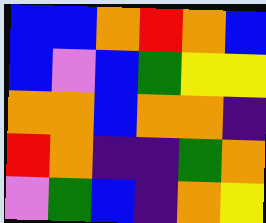[["blue", "blue", "orange", "red", "orange", "blue"], ["blue", "violet", "blue", "green", "yellow", "yellow"], ["orange", "orange", "blue", "orange", "orange", "indigo"], ["red", "orange", "indigo", "indigo", "green", "orange"], ["violet", "green", "blue", "indigo", "orange", "yellow"]]